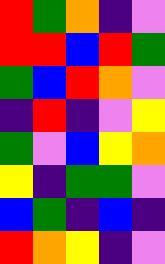[["red", "green", "orange", "indigo", "violet"], ["red", "red", "blue", "red", "green"], ["green", "blue", "red", "orange", "violet"], ["indigo", "red", "indigo", "violet", "yellow"], ["green", "violet", "blue", "yellow", "orange"], ["yellow", "indigo", "green", "green", "violet"], ["blue", "green", "indigo", "blue", "indigo"], ["red", "orange", "yellow", "indigo", "violet"]]